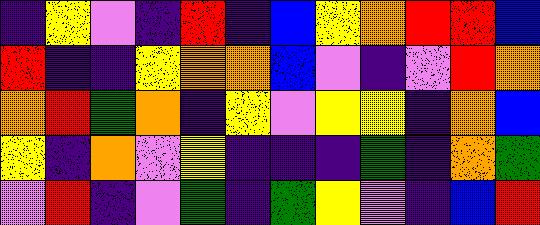[["indigo", "yellow", "violet", "indigo", "red", "indigo", "blue", "yellow", "orange", "red", "red", "blue"], ["red", "indigo", "indigo", "yellow", "orange", "orange", "blue", "violet", "indigo", "violet", "red", "orange"], ["orange", "red", "green", "orange", "indigo", "yellow", "violet", "yellow", "yellow", "indigo", "orange", "blue"], ["yellow", "indigo", "orange", "violet", "yellow", "indigo", "indigo", "indigo", "green", "indigo", "orange", "green"], ["violet", "red", "indigo", "violet", "green", "indigo", "green", "yellow", "violet", "indigo", "blue", "red"]]